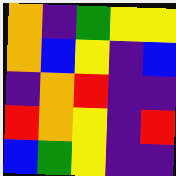[["orange", "indigo", "green", "yellow", "yellow"], ["orange", "blue", "yellow", "indigo", "blue"], ["indigo", "orange", "red", "indigo", "indigo"], ["red", "orange", "yellow", "indigo", "red"], ["blue", "green", "yellow", "indigo", "indigo"]]